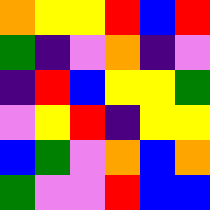[["orange", "yellow", "yellow", "red", "blue", "red"], ["green", "indigo", "violet", "orange", "indigo", "violet"], ["indigo", "red", "blue", "yellow", "yellow", "green"], ["violet", "yellow", "red", "indigo", "yellow", "yellow"], ["blue", "green", "violet", "orange", "blue", "orange"], ["green", "violet", "violet", "red", "blue", "blue"]]